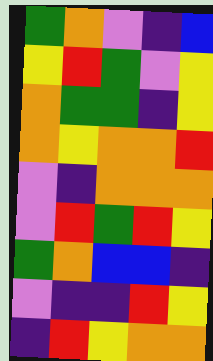[["green", "orange", "violet", "indigo", "blue"], ["yellow", "red", "green", "violet", "yellow"], ["orange", "green", "green", "indigo", "yellow"], ["orange", "yellow", "orange", "orange", "red"], ["violet", "indigo", "orange", "orange", "orange"], ["violet", "red", "green", "red", "yellow"], ["green", "orange", "blue", "blue", "indigo"], ["violet", "indigo", "indigo", "red", "yellow"], ["indigo", "red", "yellow", "orange", "orange"]]